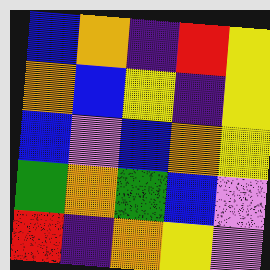[["blue", "orange", "indigo", "red", "yellow"], ["orange", "blue", "yellow", "indigo", "yellow"], ["blue", "violet", "blue", "orange", "yellow"], ["green", "orange", "green", "blue", "violet"], ["red", "indigo", "orange", "yellow", "violet"]]